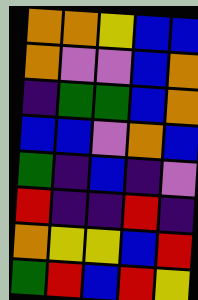[["orange", "orange", "yellow", "blue", "blue"], ["orange", "violet", "violet", "blue", "orange"], ["indigo", "green", "green", "blue", "orange"], ["blue", "blue", "violet", "orange", "blue"], ["green", "indigo", "blue", "indigo", "violet"], ["red", "indigo", "indigo", "red", "indigo"], ["orange", "yellow", "yellow", "blue", "red"], ["green", "red", "blue", "red", "yellow"]]